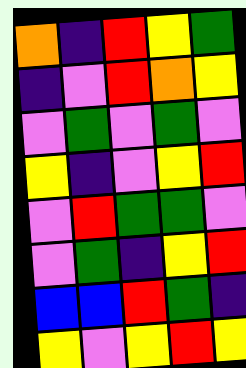[["orange", "indigo", "red", "yellow", "green"], ["indigo", "violet", "red", "orange", "yellow"], ["violet", "green", "violet", "green", "violet"], ["yellow", "indigo", "violet", "yellow", "red"], ["violet", "red", "green", "green", "violet"], ["violet", "green", "indigo", "yellow", "red"], ["blue", "blue", "red", "green", "indigo"], ["yellow", "violet", "yellow", "red", "yellow"]]